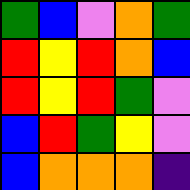[["green", "blue", "violet", "orange", "green"], ["red", "yellow", "red", "orange", "blue"], ["red", "yellow", "red", "green", "violet"], ["blue", "red", "green", "yellow", "violet"], ["blue", "orange", "orange", "orange", "indigo"]]